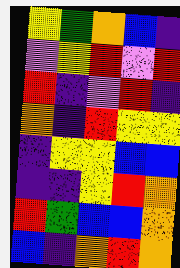[["yellow", "green", "orange", "blue", "indigo"], ["violet", "yellow", "red", "violet", "red"], ["red", "indigo", "violet", "red", "indigo"], ["orange", "indigo", "red", "yellow", "yellow"], ["indigo", "yellow", "yellow", "blue", "blue"], ["indigo", "indigo", "yellow", "red", "orange"], ["red", "green", "blue", "blue", "orange"], ["blue", "indigo", "orange", "red", "orange"]]